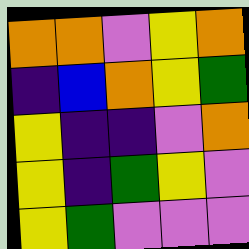[["orange", "orange", "violet", "yellow", "orange"], ["indigo", "blue", "orange", "yellow", "green"], ["yellow", "indigo", "indigo", "violet", "orange"], ["yellow", "indigo", "green", "yellow", "violet"], ["yellow", "green", "violet", "violet", "violet"]]